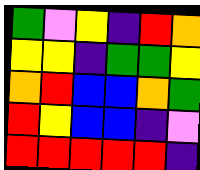[["green", "violet", "yellow", "indigo", "red", "orange"], ["yellow", "yellow", "indigo", "green", "green", "yellow"], ["orange", "red", "blue", "blue", "orange", "green"], ["red", "yellow", "blue", "blue", "indigo", "violet"], ["red", "red", "red", "red", "red", "indigo"]]